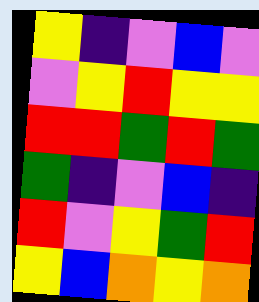[["yellow", "indigo", "violet", "blue", "violet"], ["violet", "yellow", "red", "yellow", "yellow"], ["red", "red", "green", "red", "green"], ["green", "indigo", "violet", "blue", "indigo"], ["red", "violet", "yellow", "green", "red"], ["yellow", "blue", "orange", "yellow", "orange"]]